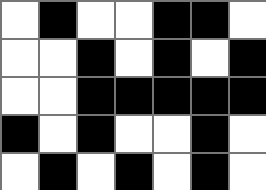[["white", "black", "white", "white", "black", "black", "white"], ["white", "white", "black", "white", "black", "white", "black"], ["white", "white", "black", "black", "black", "black", "black"], ["black", "white", "black", "white", "white", "black", "white"], ["white", "black", "white", "black", "white", "black", "white"]]